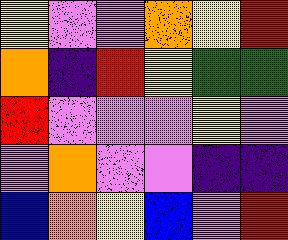[["yellow", "violet", "violet", "orange", "yellow", "red"], ["orange", "indigo", "red", "yellow", "green", "green"], ["red", "violet", "violet", "violet", "yellow", "violet"], ["violet", "orange", "violet", "violet", "indigo", "indigo"], ["blue", "orange", "yellow", "blue", "violet", "red"]]